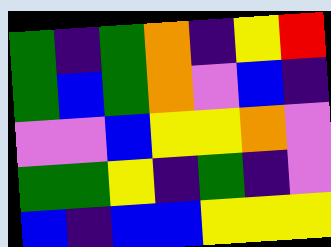[["green", "indigo", "green", "orange", "indigo", "yellow", "red"], ["green", "blue", "green", "orange", "violet", "blue", "indigo"], ["violet", "violet", "blue", "yellow", "yellow", "orange", "violet"], ["green", "green", "yellow", "indigo", "green", "indigo", "violet"], ["blue", "indigo", "blue", "blue", "yellow", "yellow", "yellow"]]